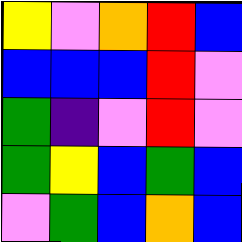[["yellow", "violet", "orange", "red", "blue"], ["blue", "blue", "blue", "red", "violet"], ["green", "indigo", "violet", "red", "violet"], ["green", "yellow", "blue", "green", "blue"], ["violet", "green", "blue", "orange", "blue"]]